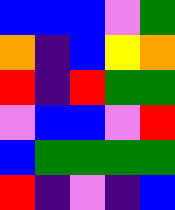[["blue", "blue", "blue", "violet", "green"], ["orange", "indigo", "blue", "yellow", "orange"], ["red", "indigo", "red", "green", "green"], ["violet", "blue", "blue", "violet", "red"], ["blue", "green", "green", "green", "green"], ["red", "indigo", "violet", "indigo", "blue"]]